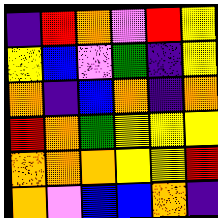[["indigo", "red", "orange", "violet", "red", "yellow"], ["yellow", "blue", "violet", "green", "indigo", "yellow"], ["orange", "indigo", "blue", "orange", "indigo", "orange"], ["red", "orange", "green", "yellow", "yellow", "yellow"], ["orange", "orange", "orange", "yellow", "yellow", "red"], ["orange", "violet", "blue", "blue", "orange", "indigo"]]